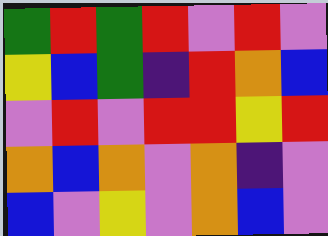[["green", "red", "green", "red", "violet", "red", "violet"], ["yellow", "blue", "green", "indigo", "red", "orange", "blue"], ["violet", "red", "violet", "red", "red", "yellow", "red"], ["orange", "blue", "orange", "violet", "orange", "indigo", "violet"], ["blue", "violet", "yellow", "violet", "orange", "blue", "violet"]]